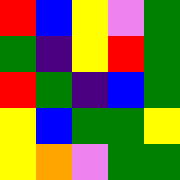[["red", "blue", "yellow", "violet", "green"], ["green", "indigo", "yellow", "red", "green"], ["red", "green", "indigo", "blue", "green"], ["yellow", "blue", "green", "green", "yellow"], ["yellow", "orange", "violet", "green", "green"]]